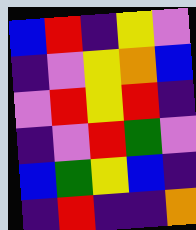[["blue", "red", "indigo", "yellow", "violet"], ["indigo", "violet", "yellow", "orange", "blue"], ["violet", "red", "yellow", "red", "indigo"], ["indigo", "violet", "red", "green", "violet"], ["blue", "green", "yellow", "blue", "indigo"], ["indigo", "red", "indigo", "indigo", "orange"]]